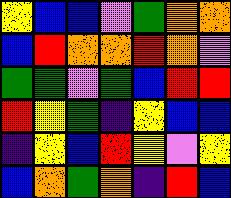[["yellow", "blue", "blue", "violet", "green", "orange", "orange"], ["blue", "red", "orange", "orange", "red", "orange", "violet"], ["green", "green", "violet", "green", "blue", "red", "red"], ["red", "yellow", "green", "indigo", "yellow", "blue", "blue"], ["indigo", "yellow", "blue", "red", "yellow", "violet", "yellow"], ["blue", "orange", "green", "orange", "indigo", "red", "blue"]]